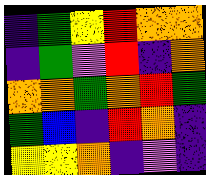[["indigo", "green", "yellow", "red", "orange", "orange"], ["indigo", "green", "violet", "red", "indigo", "orange"], ["orange", "orange", "green", "orange", "red", "green"], ["green", "blue", "indigo", "red", "orange", "indigo"], ["yellow", "yellow", "orange", "indigo", "violet", "indigo"]]